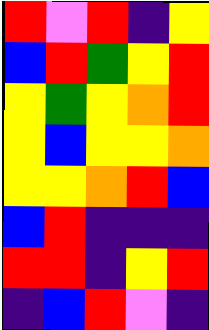[["red", "violet", "red", "indigo", "yellow"], ["blue", "red", "green", "yellow", "red"], ["yellow", "green", "yellow", "orange", "red"], ["yellow", "blue", "yellow", "yellow", "orange"], ["yellow", "yellow", "orange", "red", "blue"], ["blue", "red", "indigo", "indigo", "indigo"], ["red", "red", "indigo", "yellow", "red"], ["indigo", "blue", "red", "violet", "indigo"]]